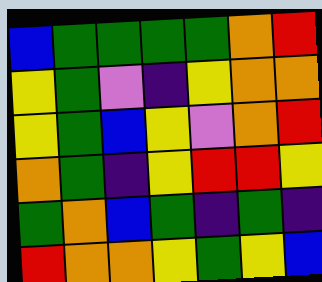[["blue", "green", "green", "green", "green", "orange", "red"], ["yellow", "green", "violet", "indigo", "yellow", "orange", "orange"], ["yellow", "green", "blue", "yellow", "violet", "orange", "red"], ["orange", "green", "indigo", "yellow", "red", "red", "yellow"], ["green", "orange", "blue", "green", "indigo", "green", "indigo"], ["red", "orange", "orange", "yellow", "green", "yellow", "blue"]]